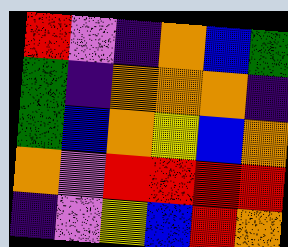[["red", "violet", "indigo", "orange", "blue", "green"], ["green", "indigo", "orange", "orange", "orange", "indigo"], ["green", "blue", "orange", "yellow", "blue", "orange"], ["orange", "violet", "red", "red", "red", "red"], ["indigo", "violet", "yellow", "blue", "red", "orange"]]